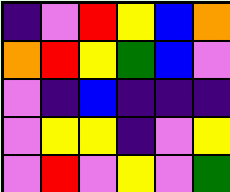[["indigo", "violet", "red", "yellow", "blue", "orange"], ["orange", "red", "yellow", "green", "blue", "violet"], ["violet", "indigo", "blue", "indigo", "indigo", "indigo"], ["violet", "yellow", "yellow", "indigo", "violet", "yellow"], ["violet", "red", "violet", "yellow", "violet", "green"]]